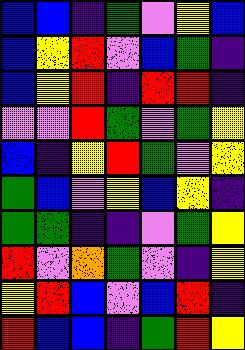[["blue", "blue", "indigo", "green", "violet", "yellow", "blue"], ["blue", "yellow", "red", "violet", "blue", "green", "indigo"], ["blue", "yellow", "red", "indigo", "red", "red", "indigo"], ["violet", "violet", "red", "green", "violet", "green", "yellow"], ["blue", "indigo", "yellow", "red", "green", "violet", "yellow"], ["green", "blue", "violet", "yellow", "blue", "yellow", "indigo"], ["green", "green", "indigo", "indigo", "violet", "green", "yellow"], ["red", "violet", "orange", "green", "violet", "indigo", "yellow"], ["yellow", "red", "blue", "violet", "blue", "red", "indigo"], ["red", "blue", "blue", "indigo", "green", "red", "yellow"]]